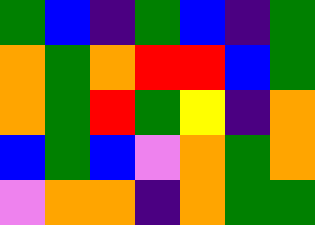[["green", "blue", "indigo", "green", "blue", "indigo", "green"], ["orange", "green", "orange", "red", "red", "blue", "green"], ["orange", "green", "red", "green", "yellow", "indigo", "orange"], ["blue", "green", "blue", "violet", "orange", "green", "orange"], ["violet", "orange", "orange", "indigo", "orange", "green", "green"]]